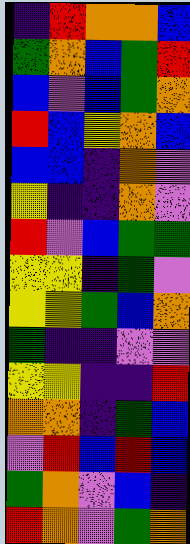[["indigo", "red", "orange", "orange", "blue"], ["green", "orange", "blue", "green", "red"], ["blue", "violet", "blue", "green", "orange"], ["red", "blue", "yellow", "orange", "blue"], ["blue", "blue", "indigo", "orange", "violet"], ["yellow", "indigo", "indigo", "orange", "violet"], ["red", "violet", "blue", "green", "green"], ["yellow", "yellow", "indigo", "green", "violet"], ["yellow", "yellow", "green", "blue", "orange"], ["green", "indigo", "indigo", "violet", "violet"], ["yellow", "yellow", "indigo", "indigo", "red"], ["orange", "orange", "indigo", "green", "blue"], ["violet", "red", "blue", "red", "blue"], ["green", "orange", "violet", "blue", "indigo"], ["red", "orange", "violet", "green", "orange"]]